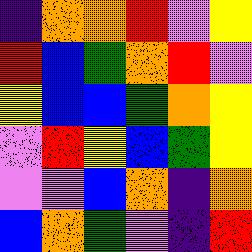[["indigo", "orange", "orange", "red", "violet", "yellow"], ["red", "blue", "green", "orange", "red", "violet"], ["yellow", "blue", "blue", "green", "orange", "yellow"], ["violet", "red", "yellow", "blue", "green", "yellow"], ["violet", "violet", "blue", "orange", "indigo", "orange"], ["blue", "orange", "green", "violet", "indigo", "red"]]